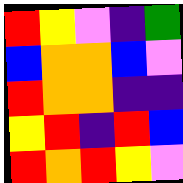[["red", "yellow", "violet", "indigo", "green"], ["blue", "orange", "orange", "blue", "violet"], ["red", "orange", "orange", "indigo", "indigo"], ["yellow", "red", "indigo", "red", "blue"], ["red", "orange", "red", "yellow", "violet"]]